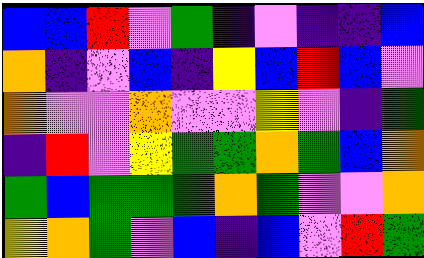[["blue", "blue", "red", "violet", "green", "indigo", "violet", "indigo", "indigo", "blue"], ["orange", "indigo", "violet", "blue", "indigo", "yellow", "blue", "red", "blue", "violet"], ["orange", "violet", "violet", "orange", "violet", "violet", "yellow", "violet", "indigo", "green"], ["indigo", "red", "violet", "yellow", "green", "green", "orange", "green", "blue", "orange"], ["green", "blue", "green", "green", "green", "orange", "green", "violet", "violet", "orange"], ["yellow", "orange", "green", "violet", "blue", "indigo", "blue", "violet", "red", "green"]]